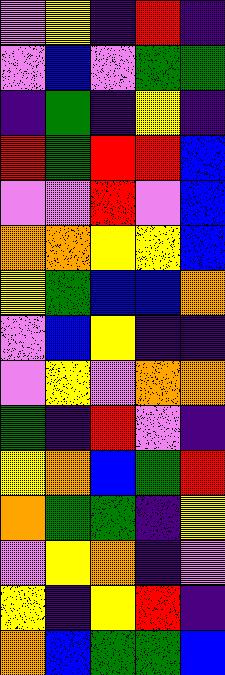[["violet", "yellow", "indigo", "red", "indigo"], ["violet", "blue", "violet", "green", "green"], ["indigo", "green", "indigo", "yellow", "indigo"], ["red", "green", "red", "red", "blue"], ["violet", "violet", "red", "violet", "blue"], ["orange", "orange", "yellow", "yellow", "blue"], ["yellow", "green", "blue", "blue", "orange"], ["violet", "blue", "yellow", "indigo", "indigo"], ["violet", "yellow", "violet", "orange", "orange"], ["green", "indigo", "red", "violet", "indigo"], ["yellow", "orange", "blue", "green", "red"], ["orange", "green", "green", "indigo", "yellow"], ["violet", "yellow", "orange", "indigo", "violet"], ["yellow", "indigo", "yellow", "red", "indigo"], ["orange", "blue", "green", "green", "blue"]]